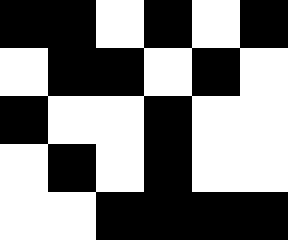[["black", "black", "white", "black", "white", "black"], ["white", "black", "black", "white", "black", "white"], ["black", "white", "white", "black", "white", "white"], ["white", "black", "white", "black", "white", "white"], ["white", "white", "black", "black", "black", "black"]]